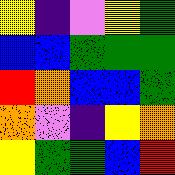[["yellow", "indigo", "violet", "yellow", "green"], ["blue", "blue", "green", "green", "green"], ["red", "orange", "blue", "blue", "green"], ["orange", "violet", "indigo", "yellow", "orange"], ["yellow", "green", "green", "blue", "red"]]